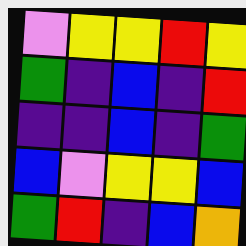[["violet", "yellow", "yellow", "red", "yellow"], ["green", "indigo", "blue", "indigo", "red"], ["indigo", "indigo", "blue", "indigo", "green"], ["blue", "violet", "yellow", "yellow", "blue"], ["green", "red", "indigo", "blue", "orange"]]